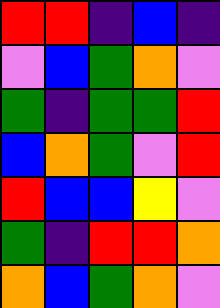[["red", "red", "indigo", "blue", "indigo"], ["violet", "blue", "green", "orange", "violet"], ["green", "indigo", "green", "green", "red"], ["blue", "orange", "green", "violet", "red"], ["red", "blue", "blue", "yellow", "violet"], ["green", "indigo", "red", "red", "orange"], ["orange", "blue", "green", "orange", "violet"]]